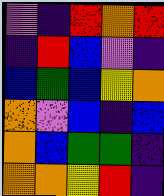[["violet", "indigo", "red", "orange", "red"], ["indigo", "red", "blue", "violet", "indigo"], ["blue", "green", "blue", "yellow", "orange"], ["orange", "violet", "blue", "indigo", "blue"], ["orange", "blue", "green", "green", "indigo"], ["orange", "orange", "yellow", "red", "indigo"]]